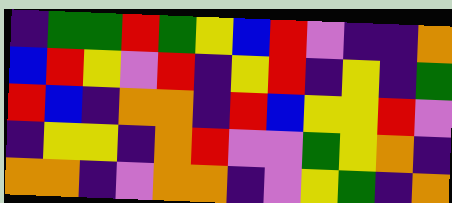[["indigo", "green", "green", "red", "green", "yellow", "blue", "red", "violet", "indigo", "indigo", "orange"], ["blue", "red", "yellow", "violet", "red", "indigo", "yellow", "red", "indigo", "yellow", "indigo", "green"], ["red", "blue", "indigo", "orange", "orange", "indigo", "red", "blue", "yellow", "yellow", "red", "violet"], ["indigo", "yellow", "yellow", "indigo", "orange", "red", "violet", "violet", "green", "yellow", "orange", "indigo"], ["orange", "orange", "indigo", "violet", "orange", "orange", "indigo", "violet", "yellow", "green", "indigo", "orange"]]